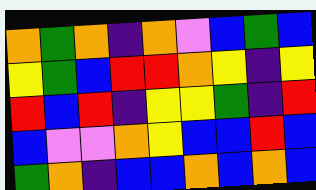[["orange", "green", "orange", "indigo", "orange", "violet", "blue", "green", "blue"], ["yellow", "green", "blue", "red", "red", "orange", "yellow", "indigo", "yellow"], ["red", "blue", "red", "indigo", "yellow", "yellow", "green", "indigo", "red"], ["blue", "violet", "violet", "orange", "yellow", "blue", "blue", "red", "blue"], ["green", "orange", "indigo", "blue", "blue", "orange", "blue", "orange", "blue"]]